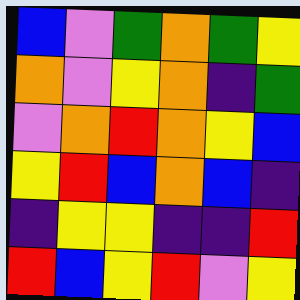[["blue", "violet", "green", "orange", "green", "yellow"], ["orange", "violet", "yellow", "orange", "indigo", "green"], ["violet", "orange", "red", "orange", "yellow", "blue"], ["yellow", "red", "blue", "orange", "blue", "indigo"], ["indigo", "yellow", "yellow", "indigo", "indigo", "red"], ["red", "blue", "yellow", "red", "violet", "yellow"]]